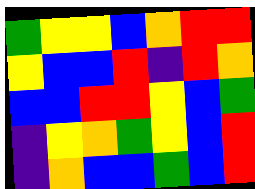[["green", "yellow", "yellow", "blue", "orange", "red", "red"], ["yellow", "blue", "blue", "red", "indigo", "red", "orange"], ["blue", "blue", "red", "red", "yellow", "blue", "green"], ["indigo", "yellow", "orange", "green", "yellow", "blue", "red"], ["indigo", "orange", "blue", "blue", "green", "blue", "red"]]